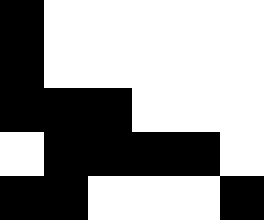[["black", "white", "white", "white", "white", "white"], ["black", "white", "white", "white", "white", "white"], ["black", "black", "black", "white", "white", "white"], ["white", "black", "black", "black", "black", "white"], ["black", "black", "white", "white", "white", "black"]]